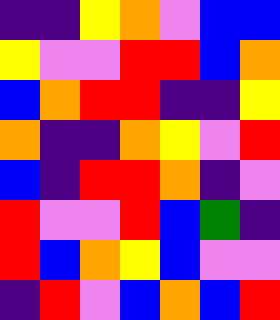[["indigo", "indigo", "yellow", "orange", "violet", "blue", "blue"], ["yellow", "violet", "violet", "red", "red", "blue", "orange"], ["blue", "orange", "red", "red", "indigo", "indigo", "yellow"], ["orange", "indigo", "indigo", "orange", "yellow", "violet", "red"], ["blue", "indigo", "red", "red", "orange", "indigo", "violet"], ["red", "violet", "violet", "red", "blue", "green", "indigo"], ["red", "blue", "orange", "yellow", "blue", "violet", "violet"], ["indigo", "red", "violet", "blue", "orange", "blue", "red"]]